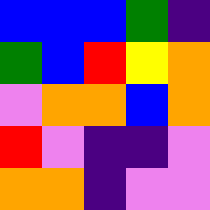[["blue", "blue", "blue", "green", "indigo"], ["green", "blue", "red", "yellow", "orange"], ["violet", "orange", "orange", "blue", "orange"], ["red", "violet", "indigo", "indigo", "violet"], ["orange", "orange", "indigo", "violet", "violet"]]